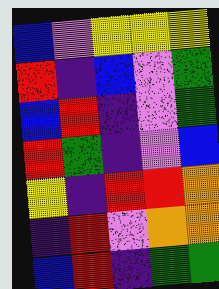[["blue", "violet", "yellow", "yellow", "yellow"], ["red", "indigo", "blue", "violet", "green"], ["blue", "red", "indigo", "violet", "green"], ["red", "green", "indigo", "violet", "blue"], ["yellow", "indigo", "red", "red", "orange"], ["indigo", "red", "violet", "orange", "orange"], ["blue", "red", "indigo", "green", "green"]]